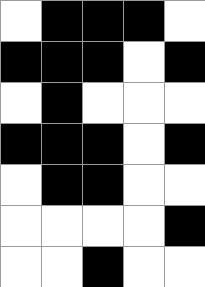[["white", "black", "black", "black", "white"], ["black", "black", "black", "white", "black"], ["white", "black", "white", "white", "white"], ["black", "black", "black", "white", "black"], ["white", "black", "black", "white", "white"], ["white", "white", "white", "white", "black"], ["white", "white", "black", "white", "white"]]